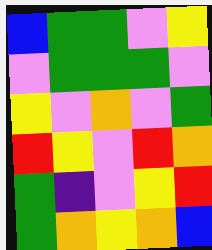[["blue", "green", "green", "violet", "yellow"], ["violet", "green", "green", "green", "violet"], ["yellow", "violet", "orange", "violet", "green"], ["red", "yellow", "violet", "red", "orange"], ["green", "indigo", "violet", "yellow", "red"], ["green", "orange", "yellow", "orange", "blue"]]